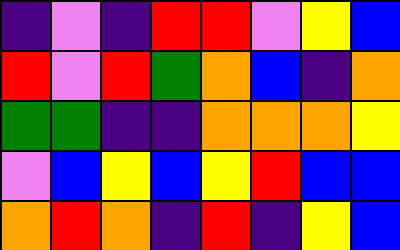[["indigo", "violet", "indigo", "red", "red", "violet", "yellow", "blue"], ["red", "violet", "red", "green", "orange", "blue", "indigo", "orange"], ["green", "green", "indigo", "indigo", "orange", "orange", "orange", "yellow"], ["violet", "blue", "yellow", "blue", "yellow", "red", "blue", "blue"], ["orange", "red", "orange", "indigo", "red", "indigo", "yellow", "blue"]]